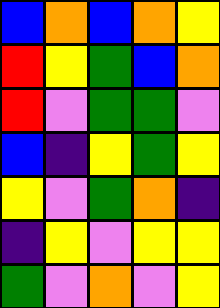[["blue", "orange", "blue", "orange", "yellow"], ["red", "yellow", "green", "blue", "orange"], ["red", "violet", "green", "green", "violet"], ["blue", "indigo", "yellow", "green", "yellow"], ["yellow", "violet", "green", "orange", "indigo"], ["indigo", "yellow", "violet", "yellow", "yellow"], ["green", "violet", "orange", "violet", "yellow"]]